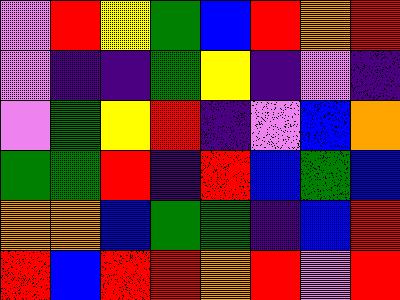[["violet", "red", "yellow", "green", "blue", "red", "orange", "red"], ["violet", "indigo", "indigo", "green", "yellow", "indigo", "violet", "indigo"], ["violet", "green", "yellow", "red", "indigo", "violet", "blue", "orange"], ["green", "green", "red", "indigo", "red", "blue", "green", "blue"], ["orange", "orange", "blue", "green", "green", "indigo", "blue", "red"], ["red", "blue", "red", "red", "orange", "red", "violet", "red"]]